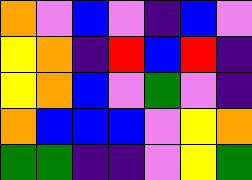[["orange", "violet", "blue", "violet", "indigo", "blue", "violet"], ["yellow", "orange", "indigo", "red", "blue", "red", "indigo"], ["yellow", "orange", "blue", "violet", "green", "violet", "indigo"], ["orange", "blue", "blue", "blue", "violet", "yellow", "orange"], ["green", "green", "indigo", "indigo", "violet", "yellow", "green"]]